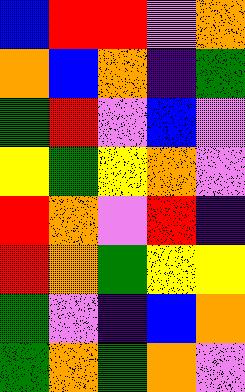[["blue", "red", "red", "violet", "orange"], ["orange", "blue", "orange", "indigo", "green"], ["green", "red", "violet", "blue", "violet"], ["yellow", "green", "yellow", "orange", "violet"], ["red", "orange", "violet", "red", "indigo"], ["red", "orange", "green", "yellow", "yellow"], ["green", "violet", "indigo", "blue", "orange"], ["green", "orange", "green", "orange", "violet"]]